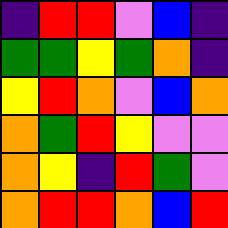[["indigo", "red", "red", "violet", "blue", "indigo"], ["green", "green", "yellow", "green", "orange", "indigo"], ["yellow", "red", "orange", "violet", "blue", "orange"], ["orange", "green", "red", "yellow", "violet", "violet"], ["orange", "yellow", "indigo", "red", "green", "violet"], ["orange", "red", "red", "orange", "blue", "red"]]